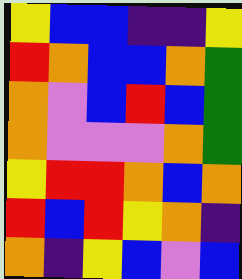[["yellow", "blue", "blue", "indigo", "indigo", "yellow"], ["red", "orange", "blue", "blue", "orange", "green"], ["orange", "violet", "blue", "red", "blue", "green"], ["orange", "violet", "violet", "violet", "orange", "green"], ["yellow", "red", "red", "orange", "blue", "orange"], ["red", "blue", "red", "yellow", "orange", "indigo"], ["orange", "indigo", "yellow", "blue", "violet", "blue"]]